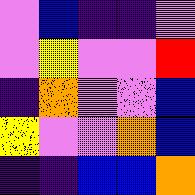[["violet", "blue", "indigo", "indigo", "violet"], ["violet", "yellow", "violet", "violet", "red"], ["indigo", "orange", "violet", "violet", "blue"], ["yellow", "violet", "violet", "orange", "blue"], ["indigo", "indigo", "blue", "blue", "orange"]]